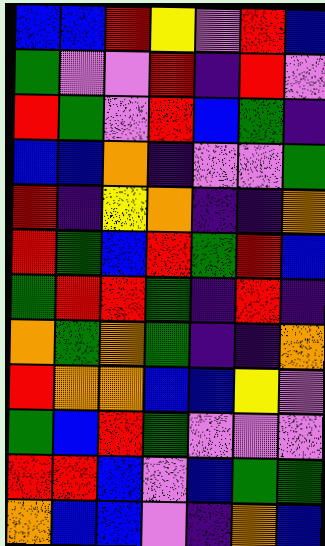[["blue", "blue", "red", "yellow", "violet", "red", "blue"], ["green", "violet", "violet", "red", "indigo", "red", "violet"], ["red", "green", "violet", "red", "blue", "green", "indigo"], ["blue", "blue", "orange", "indigo", "violet", "violet", "green"], ["red", "indigo", "yellow", "orange", "indigo", "indigo", "orange"], ["red", "green", "blue", "red", "green", "red", "blue"], ["green", "red", "red", "green", "indigo", "red", "indigo"], ["orange", "green", "orange", "green", "indigo", "indigo", "orange"], ["red", "orange", "orange", "blue", "blue", "yellow", "violet"], ["green", "blue", "red", "green", "violet", "violet", "violet"], ["red", "red", "blue", "violet", "blue", "green", "green"], ["orange", "blue", "blue", "violet", "indigo", "orange", "blue"]]